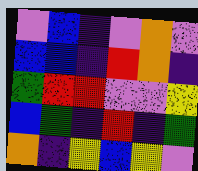[["violet", "blue", "indigo", "violet", "orange", "violet"], ["blue", "blue", "indigo", "red", "orange", "indigo"], ["green", "red", "red", "violet", "violet", "yellow"], ["blue", "green", "indigo", "red", "indigo", "green"], ["orange", "indigo", "yellow", "blue", "yellow", "violet"]]